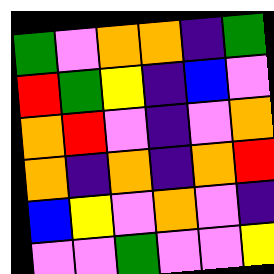[["green", "violet", "orange", "orange", "indigo", "green"], ["red", "green", "yellow", "indigo", "blue", "violet"], ["orange", "red", "violet", "indigo", "violet", "orange"], ["orange", "indigo", "orange", "indigo", "orange", "red"], ["blue", "yellow", "violet", "orange", "violet", "indigo"], ["violet", "violet", "green", "violet", "violet", "yellow"]]